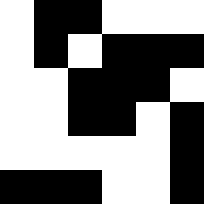[["white", "black", "black", "white", "white", "white"], ["white", "black", "white", "black", "black", "black"], ["white", "white", "black", "black", "black", "white"], ["white", "white", "black", "black", "white", "black"], ["white", "white", "white", "white", "white", "black"], ["black", "black", "black", "white", "white", "black"]]